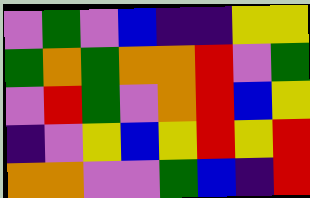[["violet", "green", "violet", "blue", "indigo", "indigo", "yellow", "yellow"], ["green", "orange", "green", "orange", "orange", "red", "violet", "green"], ["violet", "red", "green", "violet", "orange", "red", "blue", "yellow"], ["indigo", "violet", "yellow", "blue", "yellow", "red", "yellow", "red"], ["orange", "orange", "violet", "violet", "green", "blue", "indigo", "red"]]